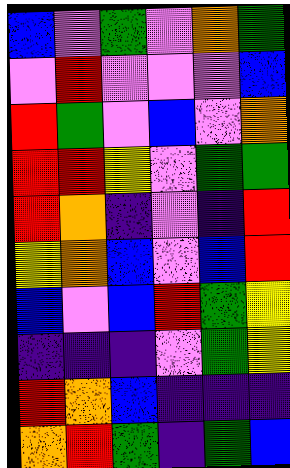[["blue", "violet", "green", "violet", "orange", "green"], ["violet", "red", "violet", "violet", "violet", "blue"], ["red", "green", "violet", "blue", "violet", "orange"], ["red", "red", "yellow", "violet", "green", "green"], ["red", "orange", "indigo", "violet", "indigo", "red"], ["yellow", "orange", "blue", "violet", "blue", "red"], ["blue", "violet", "blue", "red", "green", "yellow"], ["indigo", "indigo", "indigo", "violet", "green", "yellow"], ["red", "orange", "blue", "indigo", "indigo", "indigo"], ["orange", "red", "green", "indigo", "green", "blue"]]